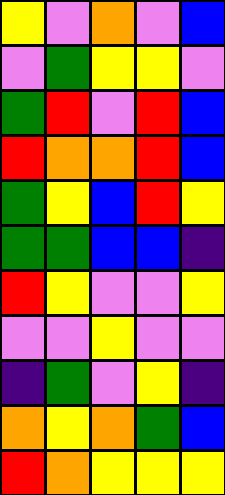[["yellow", "violet", "orange", "violet", "blue"], ["violet", "green", "yellow", "yellow", "violet"], ["green", "red", "violet", "red", "blue"], ["red", "orange", "orange", "red", "blue"], ["green", "yellow", "blue", "red", "yellow"], ["green", "green", "blue", "blue", "indigo"], ["red", "yellow", "violet", "violet", "yellow"], ["violet", "violet", "yellow", "violet", "violet"], ["indigo", "green", "violet", "yellow", "indigo"], ["orange", "yellow", "orange", "green", "blue"], ["red", "orange", "yellow", "yellow", "yellow"]]